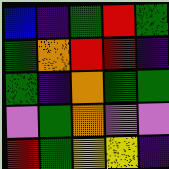[["blue", "indigo", "green", "red", "green"], ["green", "orange", "red", "red", "indigo"], ["green", "indigo", "orange", "green", "green"], ["violet", "green", "orange", "violet", "violet"], ["red", "green", "yellow", "yellow", "indigo"]]